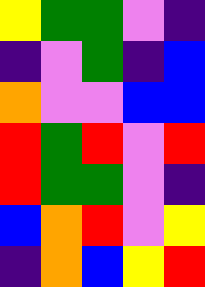[["yellow", "green", "green", "violet", "indigo"], ["indigo", "violet", "green", "indigo", "blue"], ["orange", "violet", "violet", "blue", "blue"], ["red", "green", "red", "violet", "red"], ["red", "green", "green", "violet", "indigo"], ["blue", "orange", "red", "violet", "yellow"], ["indigo", "orange", "blue", "yellow", "red"]]